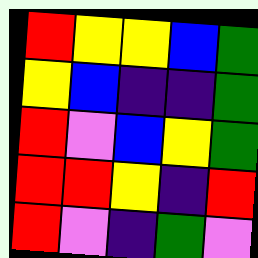[["red", "yellow", "yellow", "blue", "green"], ["yellow", "blue", "indigo", "indigo", "green"], ["red", "violet", "blue", "yellow", "green"], ["red", "red", "yellow", "indigo", "red"], ["red", "violet", "indigo", "green", "violet"]]